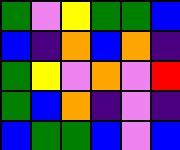[["green", "violet", "yellow", "green", "green", "blue"], ["blue", "indigo", "orange", "blue", "orange", "indigo"], ["green", "yellow", "violet", "orange", "violet", "red"], ["green", "blue", "orange", "indigo", "violet", "indigo"], ["blue", "green", "green", "blue", "violet", "blue"]]